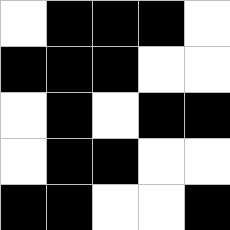[["white", "black", "black", "black", "white"], ["black", "black", "black", "white", "white"], ["white", "black", "white", "black", "black"], ["white", "black", "black", "white", "white"], ["black", "black", "white", "white", "black"]]